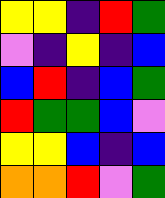[["yellow", "yellow", "indigo", "red", "green"], ["violet", "indigo", "yellow", "indigo", "blue"], ["blue", "red", "indigo", "blue", "green"], ["red", "green", "green", "blue", "violet"], ["yellow", "yellow", "blue", "indigo", "blue"], ["orange", "orange", "red", "violet", "green"]]